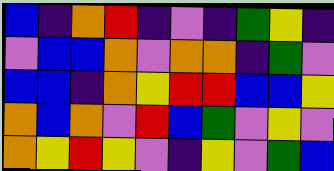[["blue", "indigo", "orange", "red", "indigo", "violet", "indigo", "green", "yellow", "indigo"], ["violet", "blue", "blue", "orange", "violet", "orange", "orange", "indigo", "green", "violet"], ["blue", "blue", "indigo", "orange", "yellow", "red", "red", "blue", "blue", "yellow"], ["orange", "blue", "orange", "violet", "red", "blue", "green", "violet", "yellow", "violet"], ["orange", "yellow", "red", "yellow", "violet", "indigo", "yellow", "violet", "green", "blue"]]